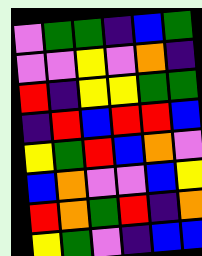[["violet", "green", "green", "indigo", "blue", "green"], ["violet", "violet", "yellow", "violet", "orange", "indigo"], ["red", "indigo", "yellow", "yellow", "green", "green"], ["indigo", "red", "blue", "red", "red", "blue"], ["yellow", "green", "red", "blue", "orange", "violet"], ["blue", "orange", "violet", "violet", "blue", "yellow"], ["red", "orange", "green", "red", "indigo", "orange"], ["yellow", "green", "violet", "indigo", "blue", "blue"]]